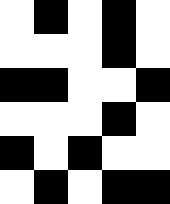[["white", "black", "white", "black", "white"], ["white", "white", "white", "black", "white"], ["black", "black", "white", "white", "black"], ["white", "white", "white", "black", "white"], ["black", "white", "black", "white", "white"], ["white", "black", "white", "black", "black"]]